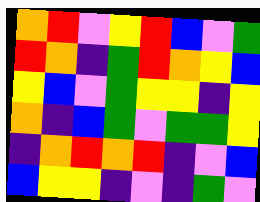[["orange", "red", "violet", "yellow", "red", "blue", "violet", "green"], ["red", "orange", "indigo", "green", "red", "orange", "yellow", "blue"], ["yellow", "blue", "violet", "green", "yellow", "yellow", "indigo", "yellow"], ["orange", "indigo", "blue", "green", "violet", "green", "green", "yellow"], ["indigo", "orange", "red", "orange", "red", "indigo", "violet", "blue"], ["blue", "yellow", "yellow", "indigo", "violet", "indigo", "green", "violet"]]